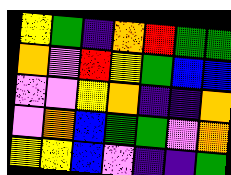[["yellow", "green", "indigo", "orange", "red", "green", "green"], ["orange", "violet", "red", "yellow", "green", "blue", "blue"], ["violet", "violet", "yellow", "orange", "indigo", "indigo", "orange"], ["violet", "orange", "blue", "green", "green", "violet", "orange"], ["yellow", "yellow", "blue", "violet", "indigo", "indigo", "green"]]